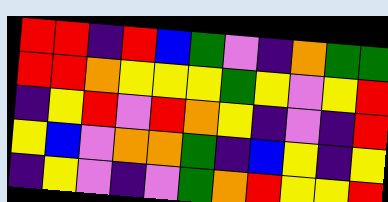[["red", "red", "indigo", "red", "blue", "green", "violet", "indigo", "orange", "green", "green"], ["red", "red", "orange", "yellow", "yellow", "yellow", "green", "yellow", "violet", "yellow", "red"], ["indigo", "yellow", "red", "violet", "red", "orange", "yellow", "indigo", "violet", "indigo", "red"], ["yellow", "blue", "violet", "orange", "orange", "green", "indigo", "blue", "yellow", "indigo", "yellow"], ["indigo", "yellow", "violet", "indigo", "violet", "green", "orange", "red", "yellow", "yellow", "red"]]